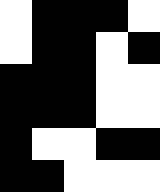[["white", "black", "black", "black", "white"], ["white", "black", "black", "white", "black"], ["black", "black", "black", "white", "white"], ["black", "black", "black", "white", "white"], ["black", "white", "white", "black", "black"], ["black", "black", "white", "white", "white"]]